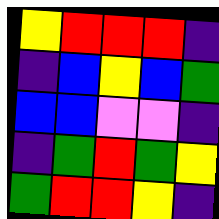[["yellow", "red", "red", "red", "indigo"], ["indigo", "blue", "yellow", "blue", "green"], ["blue", "blue", "violet", "violet", "indigo"], ["indigo", "green", "red", "green", "yellow"], ["green", "red", "red", "yellow", "indigo"]]